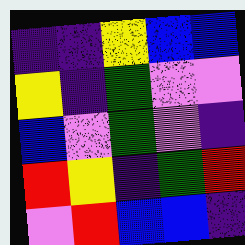[["indigo", "indigo", "yellow", "blue", "blue"], ["yellow", "indigo", "green", "violet", "violet"], ["blue", "violet", "green", "violet", "indigo"], ["red", "yellow", "indigo", "green", "red"], ["violet", "red", "blue", "blue", "indigo"]]